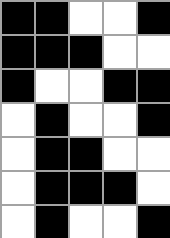[["black", "black", "white", "white", "black"], ["black", "black", "black", "white", "white"], ["black", "white", "white", "black", "black"], ["white", "black", "white", "white", "black"], ["white", "black", "black", "white", "white"], ["white", "black", "black", "black", "white"], ["white", "black", "white", "white", "black"]]